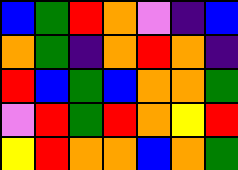[["blue", "green", "red", "orange", "violet", "indigo", "blue"], ["orange", "green", "indigo", "orange", "red", "orange", "indigo"], ["red", "blue", "green", "blue", "orange", "orange", "green"], ["violet", "red", "green", "red", "orange", "yellow", "red"], ["yellow", "red", "orange", "orange", "blue", "orange", "green"]]